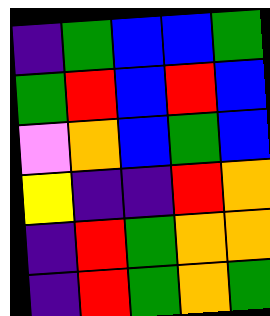[["indigo", "green", "blue", "blue", "green"], ["green", "red", "blue", "red", "blue"], ["violet", "orange", "blue", "green", "blue"], ["yellow", "indigo", "indigo", "red", "orange"], ["indigo", "red", "green", "orange", "orange"], ["indigo", "red", "green", "orange", "green"]]